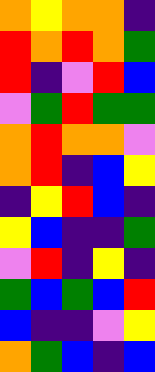[["orange", "yellow", "orange", "orange", "indigo"], ["red", "orange", "red", "orange", "green"], ["red", "indigo", "violet", "red", "blue"], ["violet", "green", "red", "green", "green"], ["orange", "red", "orange", "orange", "violet"], ["orange", "red", "indigo", "blue", "yellow"], ["indigo", "yellow", "red", "blue", "indigo"], ["yellow", "blue", "indigo", "indigo", "green"], ["violet", "red", "indigo", "yellow", "indigo"], ["green", "blue", "green", "blue", "red"], ["blue", "indigo", "indigo", "violet", "yellow"], ["orange", "green", "blue", "indigo", "blue"]]